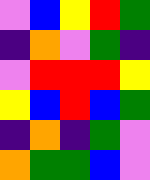[["violet", "blue", "yellow", "red", "green"], ["indigo", "orange", "violet", "green", "indigo"], ["violet", "red", "red", "red", "yellow"], ["yellow", "blue", "red", "blue", "green"], ["indigo", "orange", "indigo", "green", "violet"], ["orange", "green", "green", "blue", "violet"]]